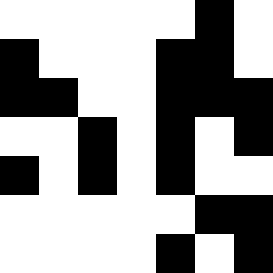[["white", "white", "white", "white", "white", "black", "white"], ["black", "white", "white", "white", "black", "black", "white"], ["black", "black", "white", "white", "black", "black", "black"], ["white", "white", "black", "white", "black", "white", "black"], ["black", "white", "black", "white", "black", "white", "white"], ["white", "white", "white", "white", "white", "black", "black"], ["white", "white", "white", "white", "black", "white", "black"]]